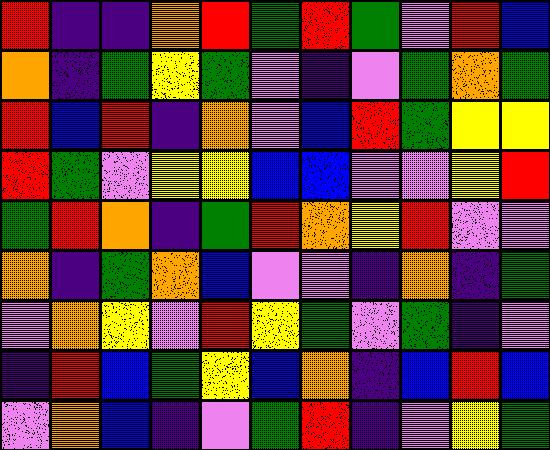[["red", "indigo", "indigo", "orange", "red", "green", "red", "green", "violet", "red", "blue"], ["orange", "indigo", "green", "yellow", "green", "violet", "indigo", "violet", "green", "orange", "green"], ["red", "blue", "red", "indigo", "orange", "violet", "blue", "red", "green", "yellow", "yellow"], ["red", "green", "violet", "yellow", "yellow", "blue", "blue", "violet", "violet", "yellow", "red"], ["green", "red", "orange", "indigo", "green", "red", "orange", "yellow", "red", "violet", "violet"], ["orange", "indigo", "green", "orange", "blue", "violet", "violet", "indigo", "orange", "indigo", "green"], ["violet", "orange", "yellow", "violet", "red", "yellow", "green", "violet", "green", "indigo", "violet"], ["indigo", "red", "blue", "green", "yellow", "blue", "orange", "indigo", "blue", "red", "blue"], ["violet", "orange", "blue", "indigo", "violet", "green", "red", "indigo", "violet", "yellow", "green"]]